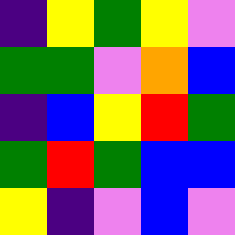[["indigo", "yellow", "green", "yellow", "violet"], ["green", "green", "violet", "orange", "blue"], ["indigo", "blue", "yellow", "red", "green"], ["green", "red", "green", "blue", "blue"], ["yellow", "indigo", "violet", "blue", "violet"]]